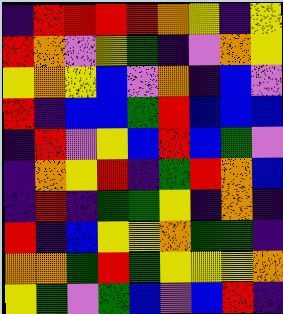[["indigo", "red", "red", "red", "red", "orange", "yellow", "indigo", "yellow"], ["red", "orange", "violet", "yellow", "green", "indigo", "violet", "orange", "yellow"], ["yellow", "orange", "yellow", "blue", "violet", "orange", "indigo", "blue", "violet"], ["red", "indigo", "blue", "blue", "green", "red", "blue", "blue", "blue"], ["indigo", "red", "violet", "yellow", "blue", "red", "blue", "green", "violet"], ["indigo", "orange", "yellow", "red", "indigo", "green", "red", "orange", "blue"], ["indigo", "red", "indigo", "green", "green", "yellow", "indigo", "orange", "indigo"], ["red", "indigo", "blue", "yellow", "yellow", "orange", "green", "green", "indigo"], ["orange", "orange", "green", "red", "green", "yellow", "yellow", "yellow", "orange"], ["yellow", "green", "violet", "green", "blue", "violet", "blue", "red", "indigo"]]